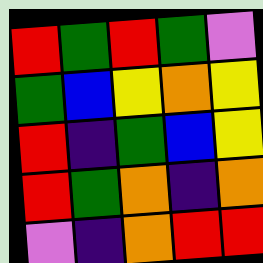[["red", "green", "red", "green", "violet"], ["green", "blue", "yellow", "orange", "yellow"], ["red", "indigo", "green", "blue", "yellow"], ["red", "green", "orange", "indigo", "orange"], ["violet", "indigo", "orange", "red", "red"]]